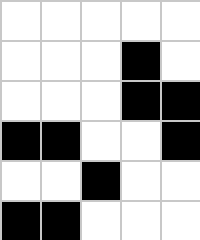[["white", "white", "white", "white", "white"], ["white", "white", "white", "black", "white"], ["white", "white", "white", "black", "black"], ["black", "black", "white", "white", "black"], ["white", "white", "black", "white", "white"], ["black", "black", "white", "white", "white"]]